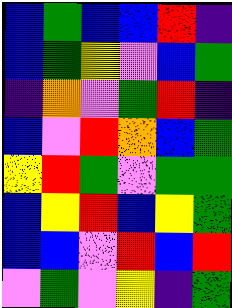[["blue", "green", "blue", "blue", "red", "indigo"], ["blue", "green", "yellow", "violet", "blue", "green"], ["indigo", "orange", "violet", "green", "red", "indigo"], ["blue", "violet", "red", "orange", "blue", "green"], ["yellow", "red", "green", "violet", "green", "green"], ["blue", "yellow", "red", "blue", "yellow", "green"], ["blue", "blue", "violet", "red", "blue", "red"], ["violet", "green", "violet", "yellow", "indigo", "green"]]